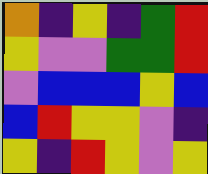[["orange", "indigo", "yellow", "indigo", "green", "red"], ["yellow", "violet", "violet", "green", "green", "red"], ["violet", "blue", "blue", "blue", "yellow", "blue"], ["blue", "red", "yellow", "yellow", "violet", "indigo"], ["yellow", "indigo", "red", "yellow", "violet", "yellow"]]